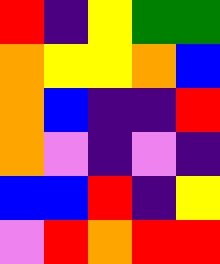[["red", "indigo", "yellow", "green", "green"], ["orange", "yellow", "yellow", "orange", "blue"], ["orange", "blue", "indigo", "indigo", "red"], ["orange", "violet", "indigo", "violet", "indigo"], ["blue", "blue", "red", "indigo", "yellow"], ["violet", "red", "orange", "red", "red"]]